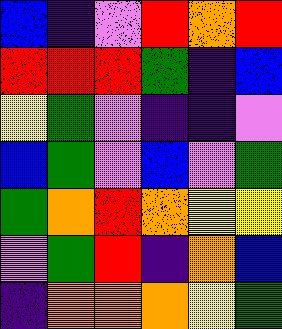[["blue", "indigo", "violet", "red", "orange", "red"], ["red", "red", "red", "green", "indigo", "blue"], ["yellow", "green", "violet", "indigo", "indigo", "violet"], ["blue", "green", "violet", "blue", "violet", "green"], ["green", "orange", "red", "orange", "yellow", "yellow"], ["violet", "green", "red", "indigo", "orange", "blue"], ["indigo", "orange", "orange", "orange", "yellow", "green"]]